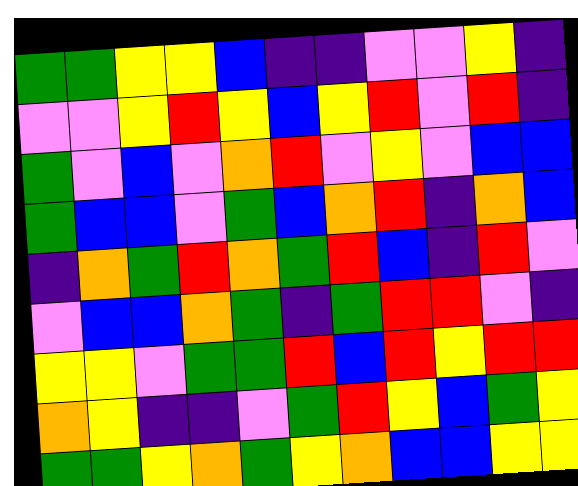[["green", "green", "yellow", "yellow", "blue", "indigo", "indigo", "violet", "violet", "yellow", "indigo"], ["violet", "violet", "yellow", "red", "yellow", "blue", "yellow", "red", "violet", "red", "indigo"], ["green", "violet", "blue", "violet", "orange", "red", "violet", "yellow", "violet", "blue", "blue"], ["green", "blue", "blue", "violet", "green", "blue", "orange", "red", "indigo", "orange", "blue"], ["indigo", "orange", "green", "red", "orange", "green", "red", "blue", "indigo", "red", "violet"], ["violet", "blue", "blue", "orange", "green", "indigo", "green", "red", "red", "violet", "indigo"], ["yellow", "yellow", "violet", "green", "green", "red", "blue", "red", "yellow", "red", "red"], ["orange", "yellow", "indigo", "indigo", "violet", "green", "red", "yellow", "blue", "green", "yellow"], ["green", "green", "yellow", "orange", "green", "yellow", "orange", "blue", "blue", "yellow", "yellow"]]